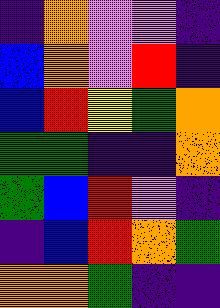[["indigo", "orange", "violet", "violet", "indigo"], ["blue", "orange", "violet", "red", "indigo"], ["blue", "red", "yellow", "green", "orange"], ["green", "green", "indigo", "indigo", "orange"], ["green", "blue", "red", "violet", "indigo"], ["indigo", "blue", "red", "orange", "green"], ["orange", "orange", "green", "indigo", "indigo"]]